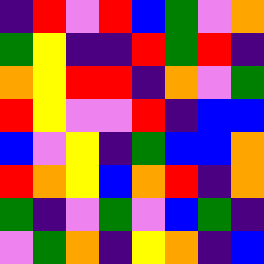[["indigo", "red", "violet", "red", "blue", "green", "violet", "orange"], ["green", "yellow", "indigo", "indigo", "red", "green", "red", "indigo"], ["orange", "yellow", "red", "red", "indigo", "orange", "violet", "green"], ["red", "yellow", "violet", "violet", "red", "indigo", "blue", "blue"], ["blue", "violet", "yellow", "indigo", "green", "blue", "blue", "orange"], ["red", "orange", "yellow", "blue", "orange", "red", "indigo", "orange"], ["green", "indigo", "violet", "green", "violet", "blue", "green", "indigo"], ["violet", "green", "orange", "indigo", "yellow", "orange", "indigo", "blue"]]